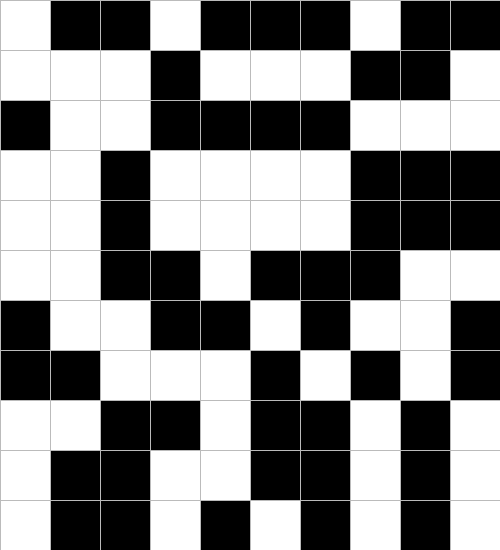[["white", "black", "black", "white", "black", "black", "black", "white", "black", "black"], ["white", "white", "white", "black", "white", "white", "white", "black", "black", "white"], ["black", "white", "white", "black", "black", "black", "black", "white", "white", "white"], ["white", "white", "black", "white", "white", "white", "white", "black", "black", "black"], ["white", "white", "black", "white", "white", "white", "white", "black", "black", "black"], ["white", "white", "black", "black", "white", "black", "black", "black", "white", "white"], ["black", "white", "white", "black", "black", "white", "black", "white", "white", "black"], ["black", "black", "white", "white", "white", "black", "white", "black", "white", "black"], ["white", "white", "black", "black", "white", "black", "black", "white", "black", "white"], ["white", "black", "black", "white", "white", "black", "black", "white", "black", "white"], ["white", "black", "black", "white", "black", "white", "black", "white", "black", "white"]]